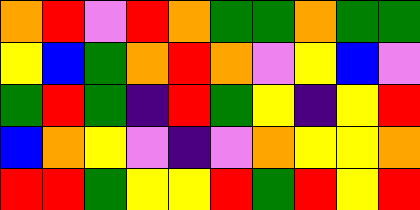[["orange", "red", "violet", "red", "orange", "green", "green", "orange", "green", "green"], ["yellow", "blue", "green", "orange", "red", "orange", "violet", "yellow", "blue", "violet"], ["green", "red", "green", "indigo", "red", "green", "yellow", "indigo", "yellow", "red"], ["blue", "orange", "yellow", "violet", "indigo", "violet", "orange", "yellow", "yellow", "orange"], ["red", "red", "green", "yellow", "yellow", "red", "green", "red", "yellow", "red"]]